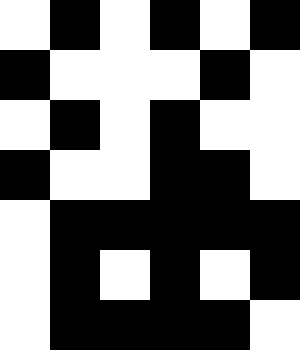[["white", "black", "white", "black", "white", "black"], ["black", "white", "white", "white", "black", "white"], ["white", "black", "white", "black", "white", "white"], ["black", "white", "white", "black", "black", "white"], ["white", "black", "black", "black", "black", "black"], ["white", "black", "white", "black", "white", "black"], ["white", "black", "black", "black", "black", "white"]]